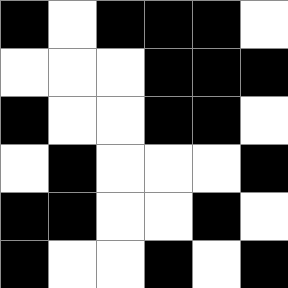[["black", "white", "black", "black", "black", "white"], ["white", "white", "white", "black", "black", "black"], ["black", "white", "white", "black", "black", "white"], ["white", "black", "white", "white", "white", "black"], ["black", "black", "white", "white", "black", "white"], ["black", "white", "white", "black", "white", "black"]]